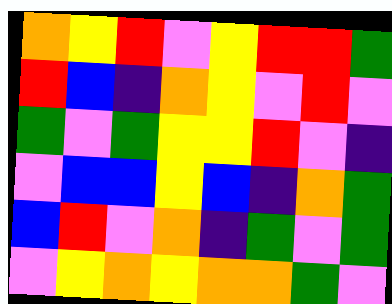[["orange", "yellow", "red", "violet", "yellow", "red", "red", "green"], ["red", "blue", "indigo", "orange", "yellow", "violet", "red", "violet"], ["green", "violet", "green", "yellow", "yellow", "red", "violet", "indigo"], ["violet", "blue", "blue", "yellow", "blue", "indigo", "orange", "green"], ["blue", "red", "violet", "orange", "indigo", "green", "violet", "green"], ["violet", "yellow", "orange", "yellow", "orange", "orange", "green", "violet"]]